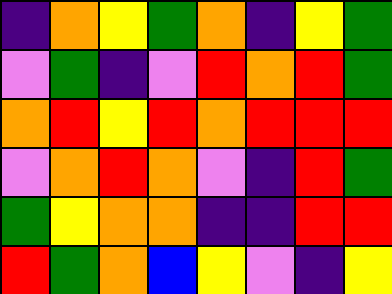[["indigo", "orange", "yellow", "green", "orange", "indigo", "yellow", "green"], ["violet", "green", "indigo", "violet", "red", "orange", "red", "green"], ["orange", "red", "yellow", "red", "orange", "red", "red", "red"], ["violet", "orange", "red", "orange", "violet", "indigo", "red", "green"], ["green", "yellow", "orange", "orange", "indigo", "indigo", "red", "red"], ["red", "green", "orange", "blue", "yellow", "violet", "indigo", "yellow"]]